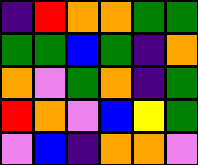[["indigo", "red", "orange", "orange", "green", "green"], ["green", "green", "blue", "green", "indigo", "orange"], ["orange", "violet", "green", "orange", "indigo", "green"], ["red", "orange", "violet", "blue", "yellow", "green"], ["violet", "blue", "indigo", "orange", "orange", "violet"]]